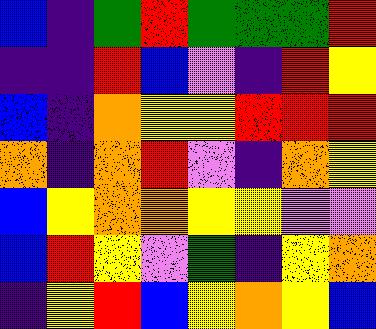[["blue", "indigo", "green", "red", "green", "green", "green", "red"], ["indigo", "indigo", "red", "blue", "violet", "indigo", "red", "yellow"], ["blue", "indigo", "orange", "yellow", "yellow", "red", "red", "red"], ["orange", "indigo", "orange", "red", "violet", "indigo", "orange", "yellow"], ["blue", "yellow", "orange", "orange", "yellow", "yellow", "violet", "violet"], ["blue", "red", "yellow", "violet", "green", "indigo", "yellow", "orange"], ["indigo", "yellow", "red", "blue", "yellow", "orange", "yellow", "blue"]]